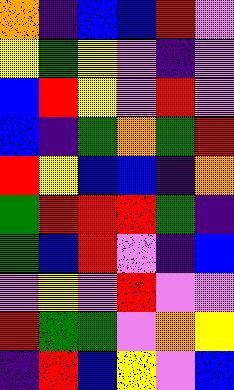[["orange", "indigo", "blue", "blue", "red", "violet"], ["yellow", "green", "yellow", "violet", "indigo", "violet"], ["blue", "red", "yellow", "violet", "red", "violet"], ["blue", "indigo", "green", "orange", "green", "red"], ["red", "yellow", "blue", "blue", "indigo", "orange"], ["green", "red", "red", "red", "green", "indigo"], ["green", "blue", "red", "violet", "indigo", "blue"], ["violet", "yellow", "violet", "red", "violet", "violet"], ["red", "green", "green", "violet", "orange", "yellow"], ["indigo", "red", "blue", "yellow", "violet", "blue"]]